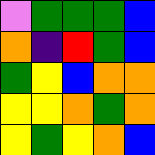[["violet", "green", "green", "green", "blue"], ["orange", "indigo", "red", "green", "blue"], ["green", "yellow", "blue", "orange", "orange"], ["yellow", "yellow", "orange", "green", "orange"], ["yellow", "green", "yellow", "orange", "blue"]]